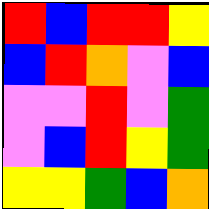[["red", "blue", "red", "red", "yellow"], ["blue", "red", "orange", "violet", "blue"], ["violet", "violet", "red", "violet", "green"], ["violet", "blue", "red", "yellow", "green"], ["yellow", "yellow", "green", "blue", "orange"]]